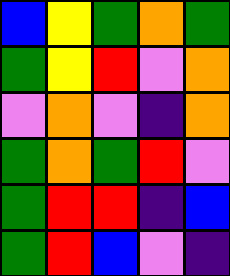[["blue", "yellow", "green", "orange", "green"], ["green", "yellow", "red", "violet", "orange"], ["violet", "orange", "violet", "indigo", "orange"], ["green", "orange", "green", "red", "violet"], ["green", "red", "red", "indigo", "blue"], ["green", "red", "blue", "violet", "indigo"]]